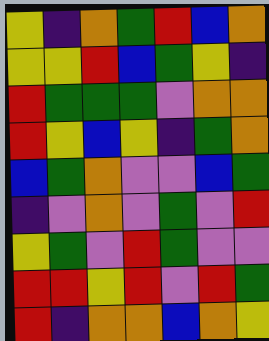[["yellow", "indigo", "orange", "green", "red", "blue", "orange"], ["yellow", "yellow", "red", "blue", "green", "yellow", "indigo"], ["red", "green", "green", "green", "violet", "orange", "orange"], ["red", "yellow", "blue", "yellow", "indigo", "green", "orange"], ["blue", "green", "orange", "violet", "violet", "blue", "green"], ["indigo", "violet", "orange", "violet", "green", "violet", "red"], ["yellow", "green", "violet", "red", "green", "violet", "violet"], ["red", "red", "yellow", "red", "violet", "red", "green"], ["red", "indigo", "orange", "orange", "blue", "orange", "yellow"]]